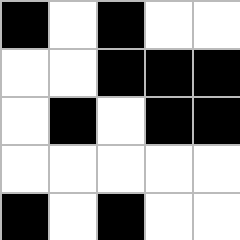[["black", "white", "black", "white", "white"], ["white", "white", "black", "black", "black"], ["white", "black", "white", "black", "black"], ["white", "white", "white", "white", "white"], ["black", "white", "black", "white", "white"]]